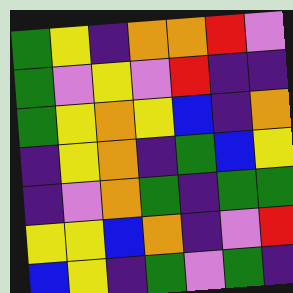[["green", "yellow", "indigo", "orange", "orange", "red", "violet"], ["green", "violet", "yellow", "violet", "red", "indigo", "indigo"], ["green", "yellow", "orange", "yellow", "blue", "indigo", "orange"], ["indigo", "yellow", "orange", "indigo", "green", "blue", "yellow"], ["indigo", "violet", "orange", "green", "indigo", "green", "green"], ["yellow", "yellow", "blue", "orange", "indigo", "violet", "red"], ["blue", "yellow", "indigo", "green", "violet", "green", "indigo"]]